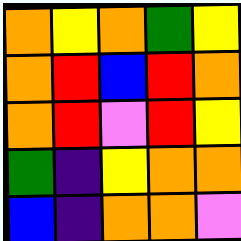[["orange", "yellow", "orange", "green", "yellow"], ["orange", "red", "blue", "red", "orange"], ["orange", "red", "violet", "red", "yellow"], ["green", "indigo", "yellow", "orange", "orange"], ["blue", "indigo", "orange", "orange", "violet"]]